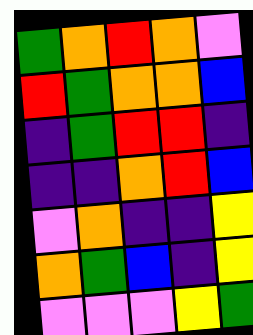[["green", "orange", "red", "orange", "violet"], ["red", "green", "orange", "orange", "blue"], ["indigo", "green", "red", "red", "indigo"], ["indigo", "indigo", "orange", "red", "blue"], ["violet", "orange", "indigo", "indigo", "yellow"], ["orange", "green", "blue", "indigo", "yellow"], ["violet", "violet", "violet", "yellow", "green"]]